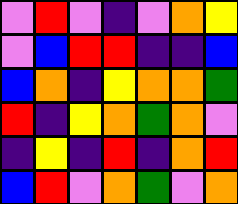[["violet", "red", "violet", "indigo", "violet", "orange", "yellow"], ["violet", "blue", "red", "red", "indigo", "indigo", "blue"], ["blue", "orange", "indigo", "yellow", "orange", "orange", "green"], ["red", "indigo", "yellow", "orange", "green", "orange", "violet"], ["indigo", "yellow", "indigo", "red", "indigo", "orange", "red"], ["blue", "red", "violet", "orange", "green", "violet", "orange"]]